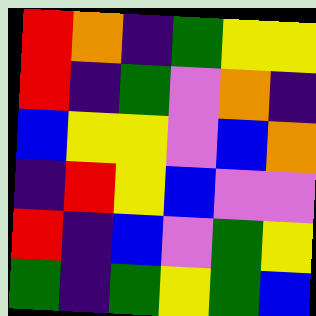[["red", "orange", "indigo", "green", "yellow", "yellow"], ["red", "indigo", "green", "violet", "orange", "indigo"], ["blue", "yellow", "yellow", "violet", "blue", "orange"], ["indigo", "red", "yellow", "blue", "violet", "violet"], ["red", "indigo", "blue", "violet", "green", "yellow"], ["green", "indigo", "green", "yellow", "green", "blue"]]